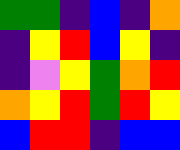[["green", "green", "indigo", "blue", "indigo", "orange"], ["indigo", "yellow", "red", "blue", "yellow", "indigo"], ["indigo", "violet", "yellow", "green", "orange", "red"], ["orange", "yellow", "red", "green", "red", "yellow"], ["blue", "red", "red", "indigo", "blue", "blue"]]